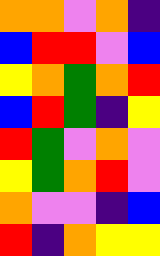[["orange", "orange", "violet", "orange", "indigo"], ["blue", "red", "red", "violet", "blue"], ["yellow", "orange", "green", "orange", "red"], ["blue", "red", "green", "indigo", "yellow"], ["red", "green", "violet", "orange", "violet"], ["yellow", "green", "orange", "red", "violet"], ["orange", "violet", "violet", "indigo", "blue"], ["red", "indigo", "orange", "yellow", "yellow"]]